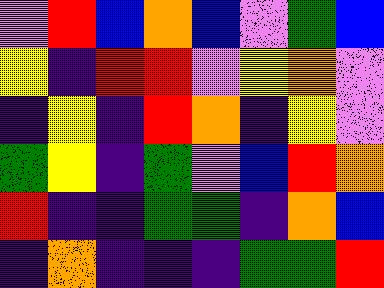[["violet", "red", "blue", "orange", "blue", "violet", "green", "blue"], ["yellow", "indigo", "red", "red", "violet", "yellow", "orange", "violet"], ["indigo", "yellow", "indigo", "red", "orange", "indigo", "yellow", "violet"], ["green", "yellow", "indigo", "green", "violet", "blue", "red", "orange"], ["red", "indigo", "indigo", "green", "green", "indigo", "orange", "blue"], ["indigo", "orange", "indigo", "indigo", "indigo", "green", "green", "red"]]